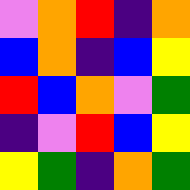[["violet", "orange", "red", "indigo", "orange"], ["blue", "orange", "indigo", "blue", "yellow"], ["red", "blue", "orange", "violet", "green"], ["indigo", "violet", "red", "blue", "yellow"], ["yellow", "green", "indigo", "orange", "green"]]